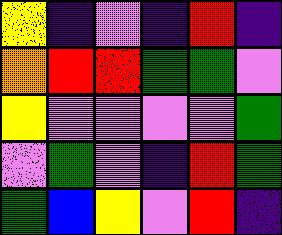[["yellow", "indigo", "violet", "indigo", "red", "indigo"], ["orange", "red", "red", "green", "green", "violet"], ["yellow", "violet", "violet", "violet", "violet", "green"], ["violet", "green", "violet", "indigo", "red", "green"], ["green", "blue", "yellow", "violet", "red", "indigo"]]